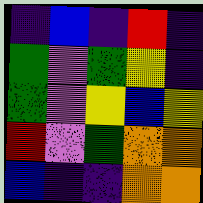[["indigo", "blue", "indigo", "red", "indigo"], ["green", "violet", "green", "yellow", "indigo"], ["green", "violet", "yellow", "blue", "yellow"], ["red", "violet", "green", "orange", "orange"], ["blue", "indigo", "indigo", "orange", "orange"]]